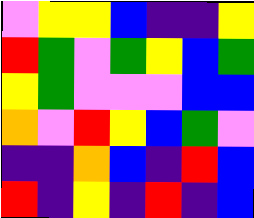[["violet", "yellow", "yellow", "blue", "indigo", "indigo", "yellow"], ["red", "green", "violet", "green", "yellow", "blue", "green"], ["yellow", "green", "violet", "violet", "violet", "blue", "blue"], ["orange", "violet", "red", "yellow", "blue", "green", "violet"], ["indigo", "indigo", "orange", "blue", "indigo", "red", "blue"], ["red", "indigo", "yellow", "indigo", "red", "indigo", "blue"]]